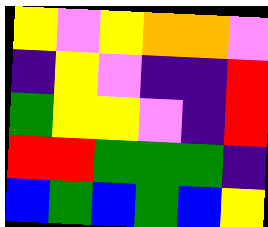[["yellow", "violet", "yellow", "orange", "orange", "violet"], ["indigo", "yellow", "violet", "indigo", "indigo", "red"], ["green", "yellow", "yellow", "violet", "indigo", "red"], ["red", "red", "green", "green", "green", "indigo"], ["blue", "green", "blue", "green", "blue", "yellow"]]